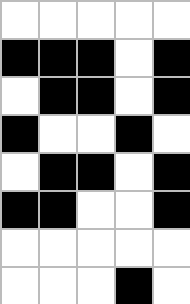[["white", "white", "white", "white", "white"], ["black", "black", "black", "white", "black"], ["white", "black", "black", "white", "black"], ["black", "white", "white", "black", "white"], ["white", "black", "black", "white", "black"], ["black", "black", "white", "white", "black"], ["white", "white", "white", "white", "white"], ["white", "white", "white", "black", "white"]]